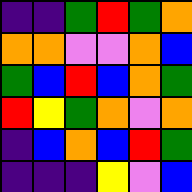[["indigo", "indigo", "green", "red", "green", "orange"], ["orange", "orange", "violet", "violet", "orange", "blue"], ["green", "blue", "red", "blue", "orange", "green"], ["red", "yellow", "green", "orange", "violet", "orange"], ["indigo", "blue", "orange", "blue", "red", "green"], ["indigo", "indigo", "indigo", "yellow", "violet", "blue"]]